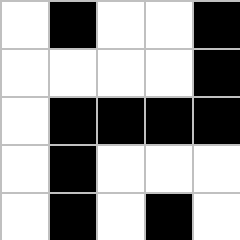[["white", "black", "white", "white", "black"], ["white", "white", "white", "white", "black"], ["white", "black", "black", "black", "black"], ["white", "black", "white", "white", "white"], ["white", "black", "white", "black", "white"]]